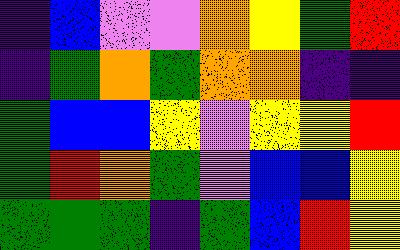[["indigo", "blue", "violet", "violet", "orange", "yellow", "green", "red"], ["indigo", "green", "orange", "green", "orange", "orange", "indigo", "indigo"], ["green", "blue", "blue", "yellow", "violet", "yellow", "yellow", "red"], ["green", "red", "orange", "green", "violet", "blue", "blue", "yellow"], ["green", "green", "green", "indigo", "green", "blue", "red", "yellow"]]